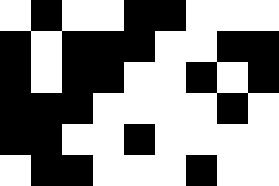[["white", "black", "white", "white", "black", "black", "white", "white", "white"], ["black", "white", "black", "black", "black", "white", "white", "black", "black"], ["black", "white", "black", "black", "white", "white", "black", "white", "black"], ["black", "black", "black", "white", "white", "white", "white", "black", "white"], ["black", "black", "white", "white", "black", "white", "white", "white", "white"], ["white", "black", "black", "white", "white", "white", "black", "white", "white"]]